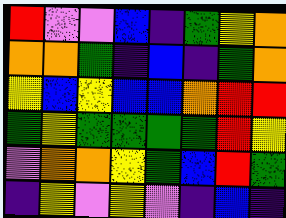[["red", "violet", "violet", "blue", "indigo", "green", "yellow", "orange"], ["orange", "orange", "green", "indigo", "blue", "indigo", "green", "orange"], ["yellow", "blue", "yellow", "blue", "blue", "orange", "red", "red"], ["green", "yellow", "green", "green", "green", "green", "red", "yellow"], ["violet", "orange", "orange", "yellow", "green", "blue", "red", "green"], ["indigo", "yellow", "violet", "yellow", "violet", "indigo", "blue", "indigo"]]